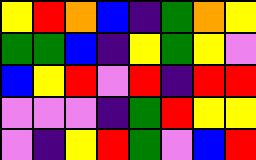[["yellow", "red", "orange", "blue", "indigo", "green", "orange", "yellow"], ["green", "green", "blue", "indigo", "yellow", "green", "yellow", "violet"], ["blue", "yellow", "red", "violet", "red", "indigo", "red", "red"], ["violet", "violet", "violet", "indigo", "green", "red", "yellow", "yellow"], ["violet", "indigo", "yellow", "red", "green", "violet", "blue", "red"]]